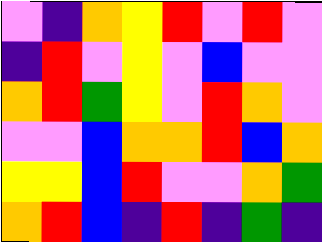[["violet", "indigo", "orange", "yellow", "red", "violet", "red", "violet"], ["indigo", "red", "violet", "yellow", "violet", "blue", "violet", "violet"], ["orange", "red", "green", "yellow", "violet", "red", "orange", "violet"], ["violet", "violet", "blue", "orange", "orange", "red", "blue", "orange"], ["yellow", "yellow", "blue", "red", "violet", "violet", "orange", "green"], ["orange", "red", "blue", "indigo", "red", "indigo", "green", "indigo"]]